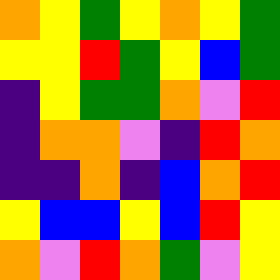[["orange", "yellow", "green", "yellow", "orange", "yellow", "green"], ["yellow", "yellow", "red", "green", "yellow", "blue", "green"], ["indigo", "yellow", "green", "green", "orange", "violet", "red"], ["indigo", "orange", "orange", "violet", "indigo", "red", "orange"], ["indigo", "indigo", "orange", "indigo", "blue", "orange", "red"], ["yellow", "blue", "blue", "yellow", "blue", "red", "yellow"], ["orange", "violet", "red", "orange", "green", "violet", "yellow"]]